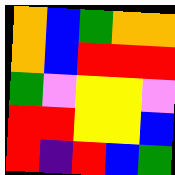[["orange", "blue", "green", "orange", "orange"], ["orange", "blue", "red", "red", "red"], ["green", "violet", "yellow", "yellow", "violet"], ["red", "red", "yellow", "yellow", "blue"], ["red", "indigo", "red", "blue", "green"]]